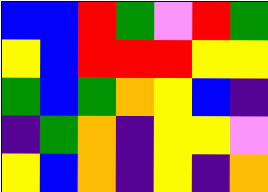[["blue", "blue", "red", "green", "violet", "red", "green"], ["yellow", "blue", "red", "red", "red", "yellow", "yellow"], ["green", "blue", "green", "orange", "yellow", "blue", "indigo"], ["indigo", "green", "orange", "indigo", "yellow", "yellow", "violet"], ["yellow", "blue", "orange", "indigo", "yellow", "indigo", "orange"]]